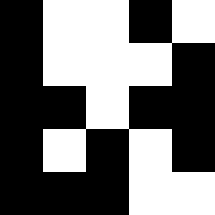[["black", "white", "white", "black", "white"], ["black", "white", "white", "white", "black"], ["black", "black", "white", "black", "black"], ["black", "white", "black", "white", "black"], ["black", "black", "black", "white", "white"]]